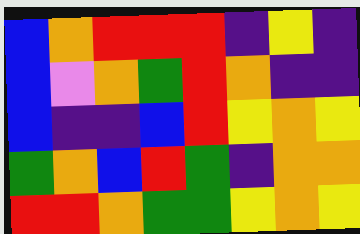[["blue", "orange", "red", "red", "red", "indigo", "yellow", "indigo"], ["blue", "violet", "orange", "green", "red", "orange", "indigo", "indigo"], ["blue", "indigo", "indigo", "blue", "red", "yellow", "orange", "yellow"], ["green", "orange", "blue", "red", "green", "indigo", "orange", "orange"], ["red", "red", "orange", "green", "green", "yellow", "orange", "yellow"]]